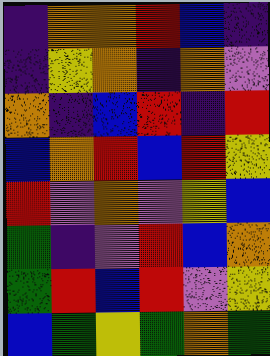[["indigo", "orange", "orange", "red", "blue", "indigo"], ["indigo", "yellow", "orange", "indigo", "orange", "violet"], ["orange", "indigo", "blue", "red", "indigo", "red"], ["blue", "orange", "red", "blue", "red", "yellow"], ["red", "violet", "orange", "violet", "yellow", "blue"], ["green", "indigo", "violet", "red", "blue", "orange"], ["green", "red", "blue", "red", "violet", "yellow"], ["blue", "green", "yellow", "green", "orange", "green"]]